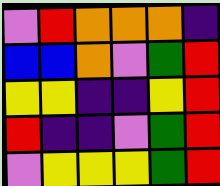[["violet", "red", "orange", "orange", "orange", "indigo"], ["blue", "blue", "orange", "violet", "green", "red"], ["yellow", "yellow", "indigo", "indigo", "yellow", "red"], ["red", "indigo", "indigo", "violet", "green", "red"], ["violet", "yellow", "yellow", "yellow", "green", "red"]]